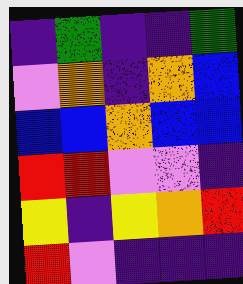[["indigo", "green", "indigo", "indigo", "green"], ["violet", "orange", "indigo", "orange", "blue"], ["blue", "blue", "orange", "blue", "blue"], ["red", "red", "violet", "violet", "indigo"], ["yellow", "indigo", "yellow", "orange", "red"], ["red", "violet", "indigo", "indigo", "indigo"]]